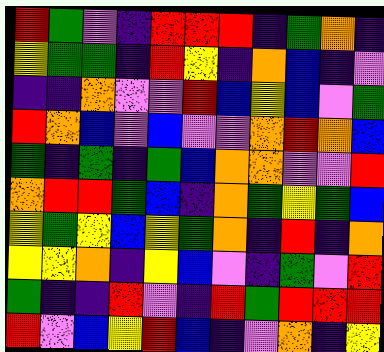[["red", "green", "violet", "indigo", "red", "red", "red", "indigo", "green", "orange", "indigo"], ["yellow", "green", "green", "indigo", "red", "yellow", "indigo", "orange", "blue", "indigo", "violet"], ["indigo", "indigo", "orange", "violet", "violet", "red", "blue", "yellow", "blue", "violet", "green"], ["red", "orange", "blue", "violet", "blue", "violet", "violet", "orange", "red", "orange", "blue"], ["green", "indigo", "green", "indigo", "green", "blue", "orange", "orange", "violet", "violet", "red"], ["orange", "red", "red", "green", "blue", "indigo", "orange", "green", "yellow", "green", "blue"], ["yellow", "green", "yellow", "blue", "yellow", "green", "orange", "indigo", "red", "indigo", "orange"], ["yellow", "yellow", "orange", "indigo", "yellow", "blue", "violet", "indigo", "green", "violet", "red"], ["green", "indigo", "indigo", "red", "violet", "indigo", "red", "green", "red", "red", "red"], ["red", "violet", "blue", "yellow", "red", "blue", "indigo", "violet", "orange", "indigo", "yellow"]]